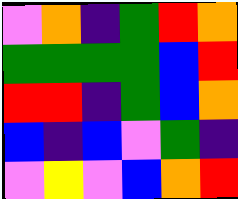[["violet", "orange", "indigo", "green", "red", "orange"], ["green", "green", "green", "green", "blue", "red"], ["red", "red", "indigo", "green", "blue", "orange"], ["blue", "indigo", "blue", "violet", "green", "indigo"], ["violet", "yellow", "violet", "blue", "orange", "red"]]